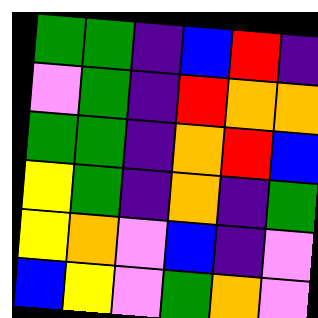[["green", "green", "indigo", "blue", "red", "indigo"], ["violet", "green", "indigo", "red", "orange", "orange"], ["green", "green", "indigo", "orange", "red", "blue"], ["yellow", "green", "indigo", "orange", "indigo", "green"], ["yellow", "orange", "violet", "blue", "indigo", "violet"], ["blue", "yellow", "violet", "green", "orange", "violet"]]